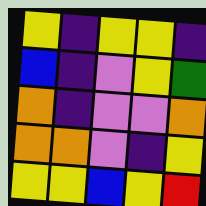[["yellow", "indigo", "yellow", "yellow", "indigo"], ["blue", "indigo", "violet", "yellow", "green"], ["orange", "indigo", "violet", "violet", "orange"], ["orange", "orange", "violet", "indigo", "yellow"], ["yellow", "yellow", "blue", "yellow", "red"]]